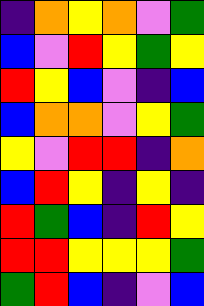[["indigo", "orange", "yellow", "orange", "violet", "green"], ["blue", "violet", "red", "yellow", "green", "yellow"], ["red", "yellow", "blue", "violet", "indigo", "blue"], ["blue", "orange", "orange", "violet", "yellow", "green"], ["yellow", "violet", "red", "red", "indigo", "orange"], ["blue", "red", "yellow", "indigo", "yellow", "indigo"], ["red", "green", "blue", "indigo", "red", "yellow"], ["red", "red", "yellow", "yellow", "yellow", "green"], ["green", "red", "blue", "indigo", "violet", "blue"]]